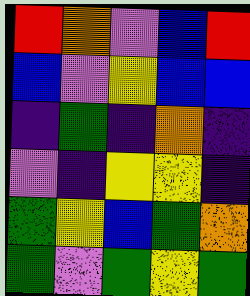[["red", "orange", "violet", "blue", "red"], ["blue", "violet", "yellow", "blue", "blue"], ["indigo", "green", "indigo", "orange", "indigo"], ["violet", "indigo", "yellow", "yellow", "indigo"], ["green", "yellow", "blue", "green", "orange"], ["green", "violet", "green", "yellow", "green"]]